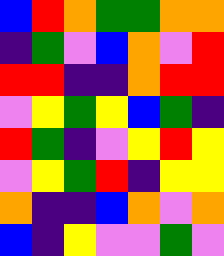[["blue", "red", "orange", "green", "green", "orange", "orange"], ["indigo", "green", "violet", "blue", "orange", "violet", "red"], ["red", "red", "indigo", "indigo", "orange", "red", "red"], ["violet", "yellow", "green", "yellow", "blue", "green", "indigo"], ["red", "green", "indigo", "violet", "yellow", "red", "yellow"], ["violet", "yellow", "green", "red", "indigo", "yellow", "yellow"], ["orange", "indigo", "indigo", "blue", "orange", "violet", "orange"], ["blue", "indigo", "yellow", "violet", "violet", "green", "violet"]]